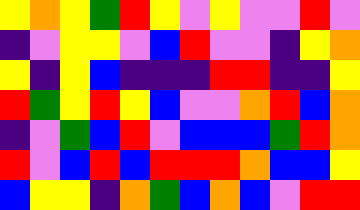[["yellow", "orange", "yellow", "green", "red", "yellow", "violet", "yellow", "violet", "violet", "red", "violet"], ["indigo", "violet", "yellow", "yellow", "violet", "blue", "red", "violet", "violet", "indigo", "yellow", "orange"], ["yellow", "indigo", "yellow", "blue", "indigo", "indigo", "indigo", "red", "red", "indigo", "indigo", "yellow"], ["red", "green", "yellow", "red", "yellow", "blue", "violet", "violet", "orange", "red", "blue", "orange"], ["indigo", "violet", "green", "blue", "red", "violet", "blue", "blue", "blue", "green", "red", "orange"], ["red", "violet", "blue", "red", "blue", "red", "red", "red", "orange", "blue", "blue", "yellow"], ["blue", "yellow", "yellow", "indigo", "orange", "green", "blue", "orange", "blue", "violet", "red", "red"]]